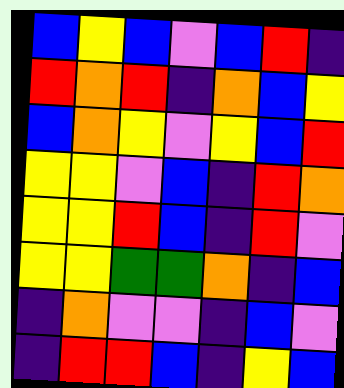[["blue", "yellow", "blue", "violet", "blue", "red", "indigo"], ["red", "orange", "red", "indigo", "orange", "blue", "yellow"], ["blue", "orange", "yellow", "violet", "yellow", "blue", "red"], ["yellow", "yellow", "violet", "blue", "indigo", "red", "orange"], ["yellow", "yellow", "red", "blue", "indigo", "red", "violet"], ["yellow", "yellow", "green", "green", "orange", "indigo", "blue"], ["indigo", "orange", "violet", "violet", "indigo", "blue", "violet"], ["indigo", "red", "red", "blue", "indigo", "yellow", "blue"]]